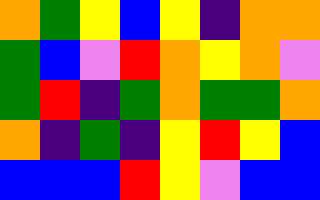[["orange", "green", "yellow", "blue", "yellow", "indigo", "orange", "orange"], ["green", "blue", "violet", "red", "orange", "yellow", "orange", "violet"], ["green", "red", "indigo", "green", "orange", "green", "green", "orange"], ["orange", "indigo", "green", "indigo", "yellow", "red", "yellow", "blue"], ["blue", "blue", "blue", "red", "yellow", "violet", "blue", "blue"]]